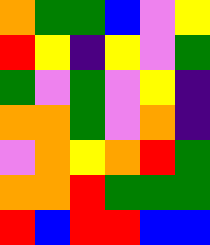[["orange", "green", "green", "blue", "violet", "yellow"], ["red", "yellow", "indigo", "yellow", "violet", "green"], ["green", "violet", "green", "violet", "yellow", "indigo"], ["orange", "orange", "green", "violet", "orange", "indigo"], ["violet", "orange", "yellow", "orange", "red", "green"], ["orange", "orange", "red", "green", "green", "green"], ["red", "blue", "red", "red", "blue", "blue"]]